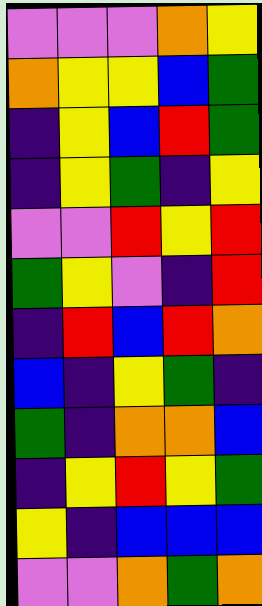[["violet", "violet", "violet", "orange", "yellow"], ["orange", "yellow", "yellow", "blue", "green"], ["indigo", "yellow", "blue", "red", "green"], ["indigo", "yellow", "green", "indigo", "yellow"], ["violet", "violet", "red", "yellow", "red"], ["green", "yellow", "violet", "indigo", "red"], ["indigo", "red", "blue", "red", "orange"], ["blue", "indigo", "yellow", "green", "indigo"], ["green", "indigo", "orange", "orange", "blue"], ["indigo", "yellow", "red", "yellow", "green"], ["yellow", "indigo", "blue", "blue", "blue"], ["violet", "violet", "orange", "green", "orange"]]